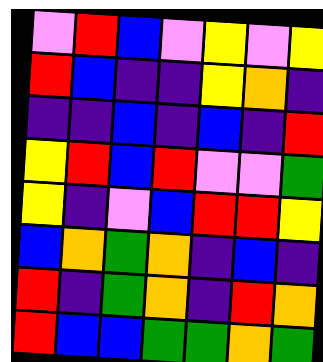[["violet", "red", "blue", "violet", "yellow", "violet", "yellow"], ["red", "blue", "indigo", "indigo", "yellow", "orange", "indigo"], ["indigo", "indigo", "blue", "indigo", "blue", "indigo", "red"], ["yellow", "red", "blue", "red", "violet", "violet", "green"], ["yellow", "indigo", "violet", "blue", "red", "red", "yellow"], ["blue", "orange", "green", "orange", "indigo", "blue", "indigo"], ["red", "indigo", "green", "orange", "indigo", "red", "orange"], ["red", "blue", "blue", "green", "green", "orange", "green"]]